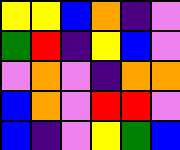[["yellow", "yellow", "blue", "orange", "indigo", "violet"], ["green", "red", "indigo", "yellow", "blue", "violet"], ["violet", "orange", "violet", "indigo", "orange", "orange"], ["blue", "orange", "violet", "red", "red", "violet"], ["blue", "indigo", "violet", "yellow", "green", "blue"]]